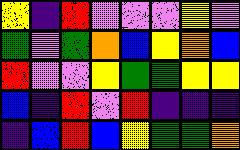[["yellow", "indigo", "red", "violet", "violet", "violet", "yellow", "violet"], ["green", "violet", "green", "orange", "blue", "yellow", "orange", "blue"], ["red", "violet", "violet", "yellow", "green", "green", "yellow", "yellow"], ["blue", "indigo", "red", "violet", "red", "indigo", "indigo", "indigo"], ["indigo", "blue", "red", "blue", "yellow", "green", "green", "orange"]]